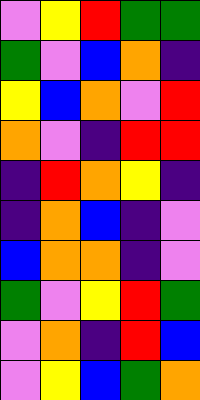[["violet", "yellow", "red", "green", "green"], ["green", "violet", "blue", "orange", "indigo"], ["yellow", "blue", "orange", "violet", "red"], ["orange", "violet", "indigo", "red", "red"], ["indigo", "red", "orange", "yellow", "indigo"], ["indigo", "orange", "blue", "indigo", "violet"], ["blue", "orange", "orange", "indigo", "violet"], ["green", "violet", "yellow", "red", "green"], ["violet", "orange", "indigo", "red", "blue"], ["violet", "yellow", "blue", "green", "orange"]]